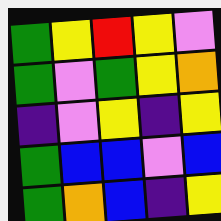[["green", "yellow", "red", "yellow", "violet"], ["green", "violet", "green", "yellow", "orange"], ["indigo", "violet", "yellow", "indigo", "yellow"], ["green", "blue", "blue", "violet", "blue"], ["green", "orange", "blue", "indigo", "yellow"]]